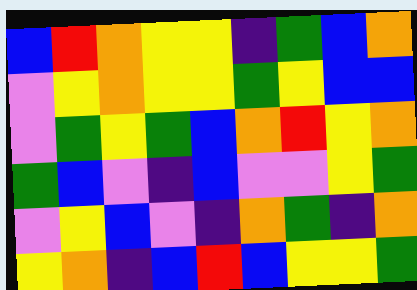[["blue", "red", "orange", "yellow", "yellow", "indigo", "green", "blue", "orange"], ["violet", "yellow", "orange", "yellow", "yellow", "green", "yellow", "blue", "blue"], ["violet", "green", "yellow", "green", "blue", "orange", "red", "yellow", "orange"], ["green", "blue", "violet", "indigo", "blue", "violet", "violet", "yellow", "green"], ["violet", "yellow", "blue", "violet", "indigo", "orange", "green", "indigo", "orange"], ["yellow", "orange", "indigo", "blue", "red", "blue", "yellow", "yellow", "green"]]